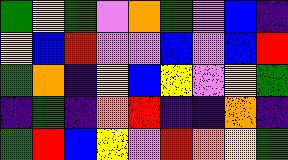[["green", "yellow", "green", "violet", "orange", "green", "violet", "blue", "indigo"], ["yellow", "blue", "red", "violet", "violet", "blue", "violet", "blue", "red"], ["green", "orange", "indigo", "yellow", "blue", "yellow", "violet", "yellow", "green"], ["indigo", "green", "indigo", "orange", "red", "indigo", "indigo", "orange", "indigo"], ["green", "red", "blue", "yellow", "violet", "red", "orange", "yellow", "green"]]